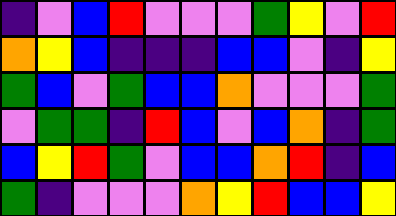[["indigo", "violet", "blue", "red", "violet", "violet", "violet", "green", "yellow", "violet", "red"], ["orange", "yellow", "blue", "indigo", "indigo", "indigo", "blue", "blue", "violet", "indigo", "yellow"], ["green", "blue", "violet", "green", "blue", "blue", "orange", "violet", "violet", "violet", "green"], ["violet", "green", "green", "indigo", "red", "blue", "violet", "blue", "orange", "indigo", "green"], ["blue", "yellow", "red", "green", "violet", "blue", "blue", "orange", "red", "indigo", "blue"], ["green", "indigo", "violet", "violet", "violet", "orange", "yellow", "red", "blue", "blue", "yellow"]]